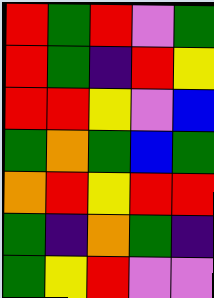[["red", "green", "red", "violet", "green"], ["red", "green", "indigo", "red", "yellow"], ["red", "red", "yellow", "violet", "blue"], ["green", "orange", "green", "blue", "green"], ["orange", "red", "yellow", "red", "red"], ["green", "indigo", "orange", "green", "indigo"], ["green", "yellow", "red", "violet", "violet"]]